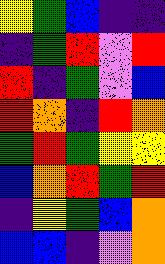[["yellow", "green", "blue", "indigo", "indigo"], ["indigo", "green", "red", "violet", "red"], ["red", "indigo", "green", "violet", "blue"], ["red", "orange", "indigo", "red", "orange"], ["green", "red", "green", "yellow", "yellow"], ["blue", "orange", "red", "green", "red"], ["indigo", "yellow", "green", "blue", "orange"], ["blue", "blue", "indigo", "violet", "orange"]]